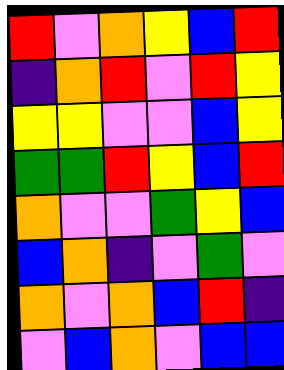[["red", "violet", "orange", "yellow", "blue", "red"], ["indigo", "orange", "red", "violet", "red", "yellow"], ["yellow", "yellow", "violet", "violet", "blue", "yellow"], ["green", "green", "red", "yellow", "blue", "red"], ["orange", "violet", "violet", "green", "yellow", "blue"], ["blue", "orange", "indigo", "violet", "green", "violet"], ["orange", "violet", "orange", "blue", "red", "indigo"], ["violet", "blue", "orange", "violet", "blue", "blue"]]